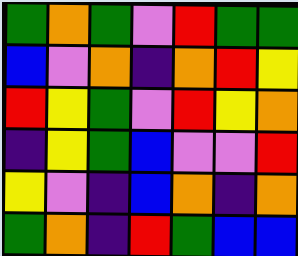[["green", "orange", "green", "violet", "red", "green", "green"], ["blue", "violet", "orange", "indigo", "orange", "red", "yellow"], ["red", "yellow", "green", "violet", "red", "yellow", "orange"], ["indigo", "yellow", "green", "blue", "violet", "violet", "red"], ["yellow", "violet", "indigo", "blue", "orange", "indigo", "orange"], ["green", "orange", "indigo", "red", "green", "blue", "blue"]]